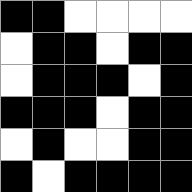[["black", "black", "white", "white", "white", "white"], ["white", "black", "black", "white", "black", "black"], ["white", "black", "black", "black", "white", "black"], ["black", "black", "black", "white", "black", "black"], ["white", "black", "white", "white", "black", "black"], ["black", "white", "black", "black", "black", "black"]]